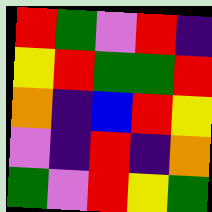[["red", "green", "violet", "red", "indigo"], ["yellow", "red", "green", "green", "red"], ["orange", "indigo", "blue", "red", "yellow"], ["violet", "indigo", "red", "indigo", "orange"], ["green", "violet", "red", "yellow", "green"]]